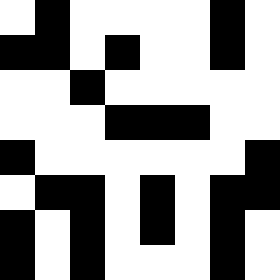[["white", "black", "white", "white", "white", "white", "black", "white"], ["black", "black", "white", "black", "white", "white", "black", "white"], ["white", "white", "black", "white", "white", "white", "white", "white"], ["white", "white", "white", "black", "black", "black", "white", "white"], ["black", "white", "white", "white", "white", "white", "white", "black"], ["white", "black", "black", "white", "black", "white", "black", "black"], ["black", "white", "black", "white", "black", "white", "black", "white"], ["black", "white", "black", "white", "white", "white", "black", "white"]]